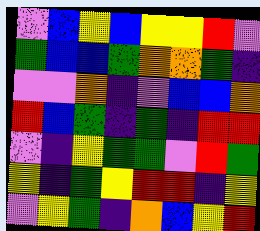[["violet", "blue", "yellow", "blue", "yellow", "yellow", "red", "violet"], ["green", "blue", "blue", "green", "orange", "orange", "green", "indigo"], ["violet", "violet", "orange", "indigo", "violet", "blue", "blue", "orange"], ["red", "blue", "green", "indigo", "green", "indigo", "red", "red"], ["violet", "indigo", "yellow", "green", "green", "violet", "red", "green"], ["yellow", "indigo", "green", "yellow", "red", "red", "indigo", "yellow"], ["violet", "yellow", "green", "indigo", "orange", "blue", "yellow", "red"]]